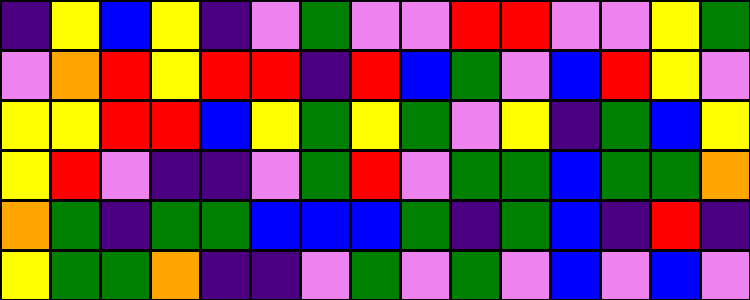[["indigo", "yellow", "blue", "yellow", "indigo", "violet", "green", "violet", "violet", "red", "red", "violet", "violet", "yellow", "green"], ["violet", "orange", "red", "yellow", "red", "red", "indigo", "red", "blue", "green", "violet", "blue", "red", "yellow", "violet"], ["yellow", "yellow", "red", "red", "blue", "yellow", "green", "yellow", "green", "violet", "yellow", "indigo", "green", "blue", "yellow"], ["yellow", "red", "violet", "indigo", "indigo", "violet", "green", "red", "violet", "green", "green", "blue", "green", "green", "orange"], ["orange", "green", "indigo", "green", "green", "blue", "blue", "blue", "green", "indigo", "green", "blue", "indigo", "red", "indigo"], ["yellow", "green", "green", "orange", "indigo", "indigo", "violet", "green", "violet", "green", "violet", "blue", "violet", "blue", "violet"]]